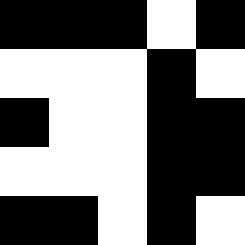[["black", "black", "black", "white", "black"], ["white", "white", "white", "black", "white"], ["black", "white", "white", "black", "black"], ["white", "white", "white", "black", "black"], ["black", "black", "white", "black", "white"]]